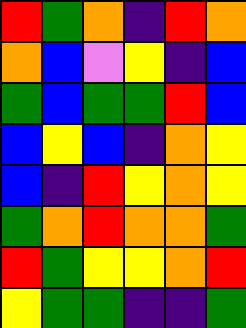[["red", "green", "orange", "indigo", "red", "orange"], ["orange", "blue", "violet", "yellow", "indigo", "blue"], ["green", "blue", "green", "green", "red", "blue"], ["blue", "yellow", "blue", "indigo", "orange", "yellow"], ["blue", "indigo", "red", "yellow", "orange", "yellow"], ["green", "orange", "red", "orange", "orange", "green"], ["red", "green", "yellow", "yellow", "orange", "red"], ["yellow", "green", "green", "indigo", "indigo", "green"]]